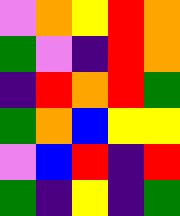[["violet", "orange", "yellow", "red", "orange"], ["green", "violet", "indigo", "red", "orange"], ["indigo", "red", "orange", "red", "green"], ["green", "orange", "blue", "yellow", "yellow"], ["violet", "blue", "red", "indigo", "red"], ["green", "indigo", "yellow", "indigo", "green"]]